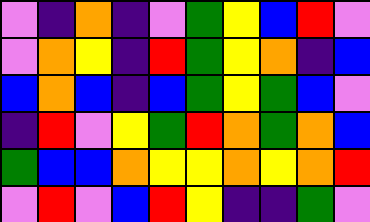[["violet", "indigo", "orange", "indigo", "violet", "green", "yellow", "blue", "red", "violet"], ["violet", "orange", "yellow", "indigo", "red", "green", "yellow", "orange", "indigo", "blue"], ["blue", "orange", "blue", "indigo", "blue", "green", "yellow", "green", "blue", "violet"], ["indigo", "red", "violet", "yellow", "green", "red", "orange", "green", "orange", "blue"], ["green", "blue", "blue", "orange", "yellow", "yellow", "orange", "yellow", "orange", "red"], ["violet", "red", "violet", "blue", "red", "yellow", "indigo", "indigo", "green", "violet"]]